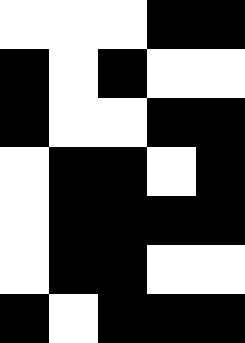[["white", "white", "white", "black", "black"], ["black", "white", "black", "white", "white"], ["black", "white", "white", "black", "black"], ["white", "black", "black", "white", "black"], ["white", "black", "black", "black", "black"], ["white", "black", "black", "white", "white"], ["black", "white", "black", "black", "black"]]